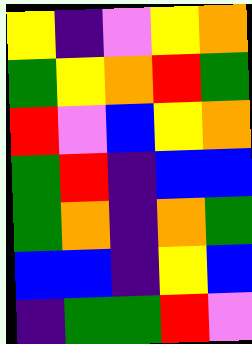[["yellow", "indigo", "violet", "yellow", "orange"], ["green", "yellow", "orange", "red", "green"], ["red", "violet", "blue", "yellow", "orange"], ["green", "red", "indigo", "blue", "blue"], ["green", "orange", "indigo", "orange", "green"], ["blue", "blue", "indigo", "yellow", "blue"], ["indigo", "green", "green", "red", "violet"]]